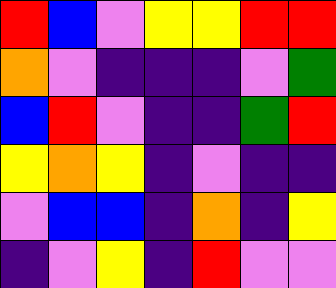[["red", "blue", "violet", "yellow", "yellow", "red", "red"], ["orange", "violet", "indigo", "indigo", "indigo", "violet", "green"], ["blue", "red", "violet", "indigo", "indigo", "green", "red"], ["yellow", "orange", "yellow", "indigo", "violet", "indigo", "indigo"], ["violet", "blue", "blue", "indigo", "orange", "indigo", "yellow"], ["indigo", "violet", "yellow", "indigo", "red", "violet", "violet"]]